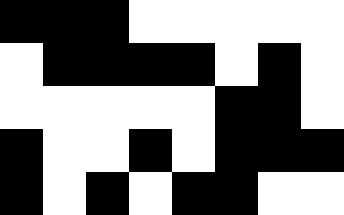[["black", "black", "black", "white", "white", "white", "white", "white"], ["white", "black", "black", "black", "black", "white", "black", "white"], ["white", "white", "white", "white", "white", "black", "black", "white"], ["black", "white", "white", "black", "white", "black", "black", "black"], ["black", "white", "black", "white", "black", "black", "white", "white"]]